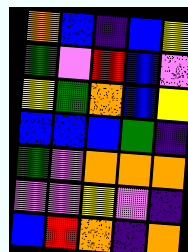[["orange", "blue", "indigo", "blue", "yellow"], ["green", "violet", "red", "blue", "violet"], ["yellow", "green", "orange", "blue", "yellow"], ["blue", "blue", "blue", "green", "indigo"], ["green", "violet", "orange", "orange", "orange"], ["violet", "violet", "yellow", "violet", "indigo"], ["blue", "red", "orange", "indigo", "orange"]]